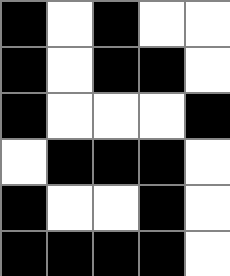[["black", "white", "black", "white", "white"], ["black", "white", "black", "black", "white"], ["black", "white", "white", "white", "black"], ["white", "black", "black", "black", "white"], ["black", "white", "white", "black", "white"], ["black", "black", "black", "black", "white"]]